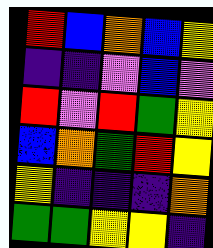[["red", "blue", "orange", "blue", "yellow"], ["indigo", "indigo", "violet", "blue", "violet"], ["red", "violet", "red", "green", "yellow"], ["blue", "orange", "green", "red", "yellow"], ["yellow", "indigo", "indigo", "indigo", "orange"], ["green", "green", "yellow", "yellow", "indigo"]]